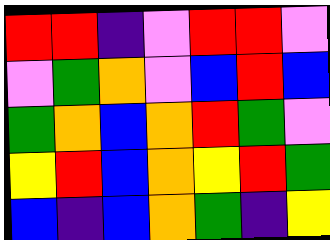[["red", "red", "indigo", "violet", "red", "red", "violet"], ["violet", "green", "orange", "violet", "blue", "red", "blue"], ["green", "orange", "blue", "orange", "red", "green", "violet"], ["yellow", "red", "blue", "orange", "yellow", "red", "green"], ["blue", "indigo", "blue", "orange", "green", "indigo", "yellow"]]